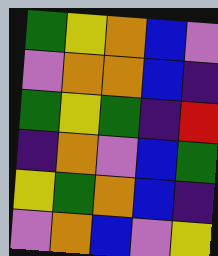[["green", "yellow", "orange", "blue", "violet"], ["violet", "orange", "orange", "blue", "indigo"], ["green", "yellow", "green", "indigo", "red"], ["indigo", "orange", "violet", "blue", "green"], ["yellow", "green", "orange", "blue", "indigo"], ["violet", "orange", "blue", "violet", "yellow"]]